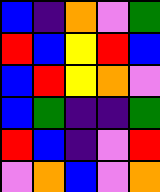[["blue", "indigo", "orange", "violet", "green"], ["red", "blue", "yellow", "red", "blue"], ["blue", "red", "yellow", "orange", "violet"], ["blue", "green", "indigo", "indigo", "green"], ["red", "blue", "indigo", "violet", "red"], ["violet", "orange", "blue", "violet", "orange"]]